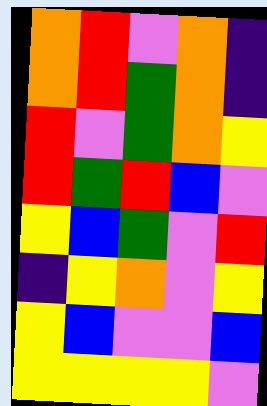[["orange", "red", "violet", "orange", "indigo"], ["orange", "red", "green", "orange", "indigo"], ["red", "violet", "green", "orange", "yellow"], ["red", "green", "red", "blue", "violet"], ["yellow", "blue", "green", "violet", "red"], ["indigo", "yellow", "orange", "violet", "yellow"], ["yellow", "blue", "violet", "violet", "blue"], ["yellow", "yellow", "yellow", "yellow", "violet"]]